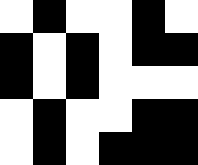[["white", "black", "white", "white", "black", "white"], ["black", "white", "black", "white", "black", "black"], ["black", "white", "black", "white", "white", "white"], ["white", "black", "white", "white", "black", "black"], ["white", "black", "white", "black", "black", "black"]]